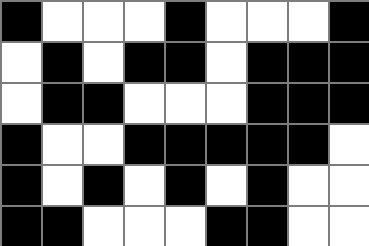[["black", "white", "white", "white", "black", "white", "white", "white", "black"], ["white", "black", "white", "black", "black", "white", "black", "black", "black"], ["white", "black", "black", "white", "white", "white", "black", "black", "black"], ["black", "white", "white", "black", "black", "black", "black", "black", "white"], ["black", "white", "black", "white", "black", "white", "black", "white", "white"], ["black", "black", "white", "white", "white", "black", "black", "white", "white"]]